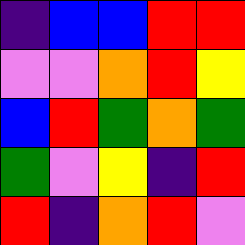[["indigo", "blue", "blue", "red", "red"], ["violet", "violet", "orange", "red", "yellow"], ["blue", "red", "green", "orange", "green"], ["green", "violet", "yellow", "indigo", "red"], ["red", "indigo", "orange", "red", "violet"]]